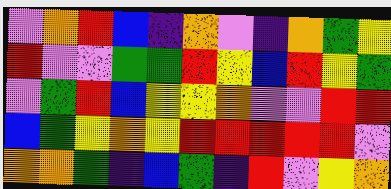[["violet", "orange", "red", "blue", "indigo", "orange", "violet", "indigo", "orange", "green", "yellow"], ["red", "violet", "violet", "green", "green", "red", "yellow", "blue", "red", "yellow", "green"], ["violet", "green", "red", "blue", "yellow", "yellow", "orange", "violet", "violet", "red", "red"], ["blue", "green", "yellow", "orange", "yellow", "red", "red", "red", "red", "red", "violet"], ["orange", "orange", "green", "indigo", "blue", "green", "indigo", "red", "violet", "yellow", "orange"]]